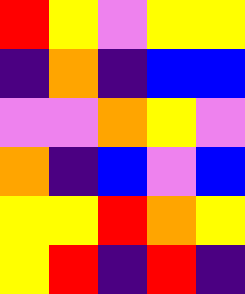[["red", "yellow", "violet", "yellow", "yellow"], ["indigo", "orange", "indigo", "blue", "blue"], ["violet", "violet", "orange", "yellow", "violet"], ["orange", "indigo", "blue", "violet", "blue"], ["yellow", "yellow", "red", "orange", "yellow"], ["yellow", "red", "indigo", "red", "indigo"]]